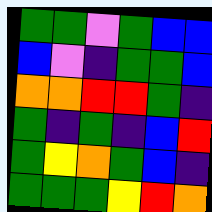[["green", "green", "violet", "green", "blue", "blue"], ["blue", "violet", "indigo", "green", "green", "blue"], ["orange", "orange", "red", "red", "green", "indigo"], ["green", "indigo", "green", "indigo", "blue", "red"], ["green", "yellow", "orange", "green", "blue", "indigo"], ["green", "green", "green", "yellow", "red", "orange"]]